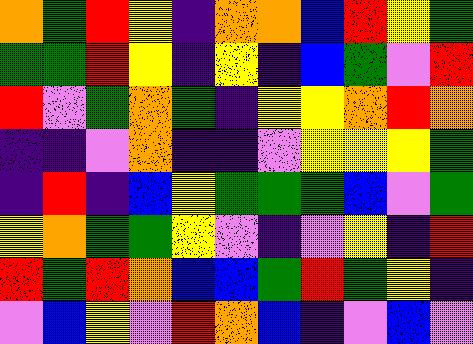[["orange", "green", "red", "yellow", "indigo", "orange", "orange", "blue", "red", "yellow", "green"], ["green", "green", "red", "yellow", "indigo", "yellow", "indigo", "blue", "green", "violet", "red"], ["red", "violet", "green", "orange", "green", "indigo", "yellow", "yellow", "orange", "red", "orange"], ["indigo", "indigo", "violet", "orange", "indigo", "indigo", "violet", "yellow", "yellow", "yellow", "green"], ["indigo", "red", "indigo", "blue", "yellow", "green", "green", "green", "blue", "violet", "green"], ["yellow", "orange", "green", "green", "yellow", "violet", "indigo", "violet", "yellow", "indigo", "red"], ["red", "green", "red", "orange", "blue", "blue", "green", "red", "green", "yellow", "indigo"], ["violet", "blue", "yellow", "violet", "red", "orange", "blue", "indigo", "violet", "blue", "violet"]]